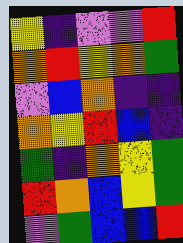[["yellow", "indigo", "violet", "violet", "red"], ["orange", "red", "yellow", "orange", "green"], ["violet", "blue", "orange", "indigo", "indigo"], ["orange", "yellow", "red", "blue", "indigo"], ["green", "indigo", "orange", "yellow", "green"], ["red", "orange", "blue", "yellow", "green"], ["violet", "green", "blue", "blue", "red"]]